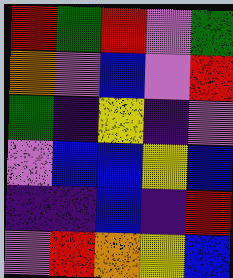[["red", "green", "red", "violet", "green"], ["orange", "violet", "blue", "violet", "red"], ["green", "indigo", "yellow", "indigo", "violet"], ["violet", "blue", "blue", "yellow", "blue"], ["indigo", "indigo", "blue", "indigo", "red"], ["violet", "red", "orange", "yellow", "blue"]]